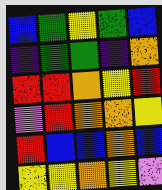[["blue", "green", "yellow", "green", "blue"], ["indigo", "green", "green", "indigo", "orange"], ["red", "red", "orange", "yellow", "red"], ["violet", "red", "orange", "orange", "yellow"], ["red", "blue", "blue", "orange", "blue"], ["yellow", "yellow", "orange", "yellow", "violet"]]